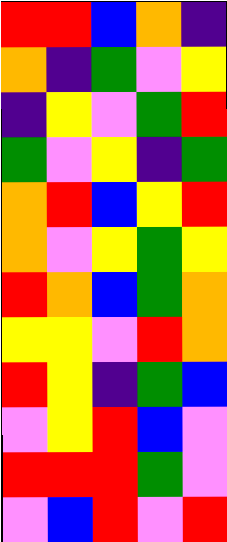[["red", "red", "blue", "orange", "indigo"], ["orange", "indigo", "green", "violet", "yellow"], ["indigo", "yellow", "violet", "green", "red"], ["green", "violet", "yellow", "indigo", "green"], ["orange", "red", "blue", "yellow", "red"], ["orange", "violet", "yellow", "green", "yellow"], ["red", "orange", "blue", "green", "orange"], ["yellow", "yellow", "violet", "red", "orange"], ["red", "yellow", "indigo", "green", "blue"], ["violet", "yellow", "red", "blue", "violet"], ["red", "red", "red", "green", "violet"], ["violet", "blue", "red", "violet", "red"]]